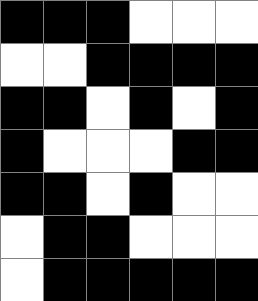[["black", "black", "black", "white", "white", "white"], ["white", "white", "black", "black", "black", "black"], ["black", "black", "white", "black", "white", "black"], ["black", "white", "white", "white", "black", "black"], ["black", "black", "white", "black", "white", "white"], ["white", "black", "black", "white", "white", "white"], ["white", "black", "black", "black", "black", "black"]]